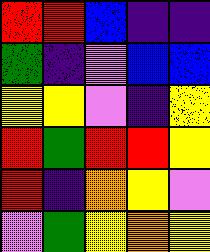[["red", "red", "blue", "indigo", "indigo"], ["green", "indigo", "violet", "blue", "blue"], ["yellow", "yellow", "violet", "indigo", "yellow"], ["red", "green", "red", "red", "yellow"], ["red", "indigo", "orange", "yellow", "violet"], ["violet", "green", "yellow", "orange", "yellow"]]